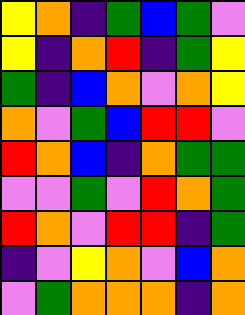[["yellow", "orange", "indigo", "green", "blue", "green", "violet"], ["yellow", "indigo", "orange", "red", "indigo", "green", "yellow"], ["green", "indigo", "blue", "orange", "violet", "orange", "yellow"], ["orange", "violet", "green", "blue", "red", "red", "violet"], ["red", "orange", "blue", "indigo", "orange", "green", "green"], ["violet", "violet", "green", "violet", "red", "orange", "green"], ["red", "orange", "violet", "red", "red", "indigo", "green"], ["indigo", "violet", "yellow", "orange", "violet", "blue", "orange"], ["violet", "green", "orange", "orange", "orange", "indigo", "orange"]]